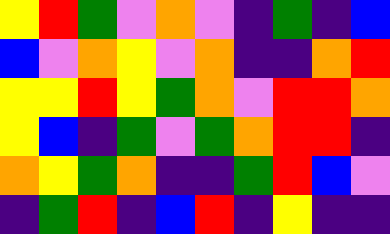[["yellow", "red", "green", "violet", "orange", "violet", "indigo", "green", "indigo", "blue"], ["blue", "violet", "orange", "yellow", "violet", "orange", "indigo", "indigo", "orange", "red"], ["yellow", "yellow", "red", "yellow", "green", "orange", "violet", "red", "red", "orange"], ["yellow", "blue", "indigo", "green", "violet", "green", "orange", "red", "red", "indigo"], ["orange", "yellow", "green", "orange", "indigo", "indigo", "green", "red", "blue", "violet"], ["indigo", "green", "red", "indigo", "blue", "red", "indigo", "yellow", "indigo", "indigo"]]